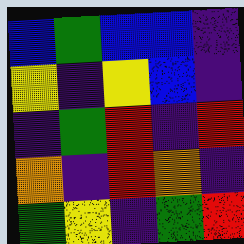[["blue", "green", "blue", "blue", "indigo"], ["yellow", "indigo", "yellow", "blue", "indigo"], ["indigo", "green", "red", "indigo", "red"], ["orange", "indigo", "red", "orange", "indigo"], ["green", "yellow", "indigo", "green", "red"]]